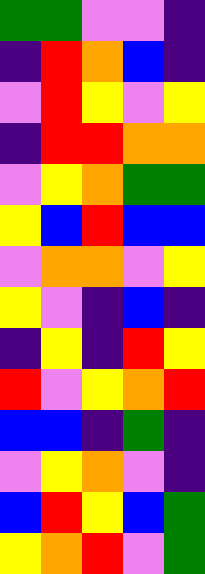[["green", "green", "violet", "violet", "indigo"], ["indigo", "red", "orange", "blue", "indigo"], ["violet", "red", "yellow", "violet", "yellow"], ["indigo", "red", "red", "orange", "orange"], ["violet", "yellow", "orange", "green", "green"], ["yellow", "blue", "red", "blue", "blue"], ["violet", "orange", "orange", "violet", "yellow"], ["yellow", "violet", "indigo", "blue", "indigo"], ["indigo", "yellow", "indigo", "red", "yellow"], ["red", "violet", "yellow", "orange", "red"], ["blue", "blue", "indigo", "green", "indigo"], ["violet", "yellow", "orange", "violet", "indigo"], ["blue", "red", "yellow", "blue", "green"], ["yellow", "orange", "red", "violet", "green"]]